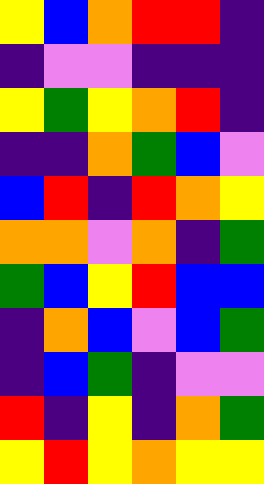[["yellow", "blue", "orange", "red", "red", "indigo"], ["indigo", "violet", "violet", "indigo", "indigo", "indigo"], ["yellow", "green", "yellow", "orange", "red", "indigo"], ["indigo", "indigo", "orange", "green", "blue", "violet"], ["blue", "red", "indigo", "red", "orange", "yellow"], ["orange", "orange", "violet", "orange", "indigo", "green"], ["green", "blue", "yellow", "red", "blue", "blue"], ["indigo", "orange", "blue", "violet", "blue", "green"], ["indigo", "blue", "green", "indigo", "violet", "violet"], ["red", "indigo", "yellow", "indigo", "orange", "green"], ["yellow", "red", "yellow", "orange", "yellow", "yellow"]]